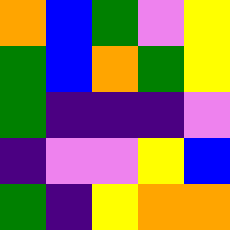[["orange", "blue", "green", "violet", "yellow"], ["green", "blue", "orange", "green", "yellow"], ["green", "indigo", "indigo", "indigo", "violet"], ["indigo", "violet", "violet", "yellow", "blue"], ["green", "indigo", "yellow", "orange", "orange"]]